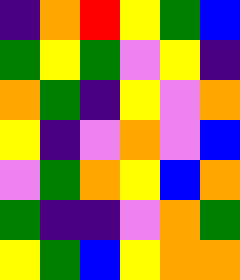[["indigo", "orange", "red", "yellow", "green", "blue"], ["green", "yellow", "green", "violet", "yellow", "indigo"], ["orange", "green", "indigo", "yellow", "violet", "orange"], ["yellow", "indigo", "violet", "orange", "violet", "blue"], ["violet", "green", "orange", "yellow", "blue", "orange"], ["green", "indigo", "indigo", "violet", "orange", "green"], ["yellow", "green", "blue", "yellow", "orange", "orange"]]